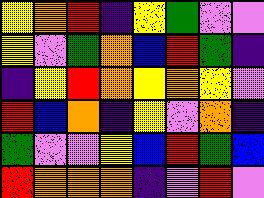[["yellow", "orange", "red", "indigo", "yellow", "green", "violet", "violet"], ["yellow", "violet", "green", "orange", "blue", "red", "green", "indigo"], ["indigo", "yellow", "red", "orange", "yellow", "orange", "yellow", "violet"], ["red", "blue", "orange", "indigo", "yellow", "violet", "orange", "indigo"], ["green", "violet", "violet", "yellow", "blue", "red", "green", "blue"], ["red", "orange", "orange", "orange", "indigo", "violet", "red", "violet"]]